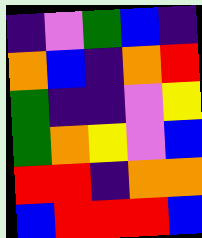[["indigo", "violet", "green", "blue", "indigo"], ["orange", "blue", "indigo", "orange", "red"], ["green", "indigo", "indigo", "violet", "yellow"], ["green", "orange", "yellow", "violet", "blue"], ["red", "red", "indigo", "orange", "orange"], ["blue", "red", "red", "red", "blue"]]